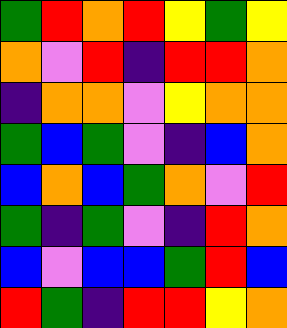[["green", "red", "orange", "red", "yellow", "green", "yellow"], ["orange", "violet", "red", "indigo", "red", "red", "orange"], ["indigo", "orange", "orange", "violet", "yellow", "orange", "orange"], ["green", "blue", "green", "violet", "indigo", "blue", "orange"], ["blue", "orange", "blue", "green", "orange", "violet", "red"], ["green", "indigo", "green", "violet", "indigo", "red", "orange"], ["blue", "violet", "blue", "blue", "green", "red", "blue"], ["red", "green", "indigo", "red", "red", "yellow", "orange"]]